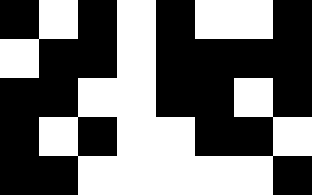[["black", "white", "black", "white", "black", "white", "white", "black"], ["white", "black", "black", "white", "black", "black", "black", "black"], ["black", "black", "white", "white", "black", "black", "white", "black"], ["black", "white", "black", "white", "white", "black", "black", "white"], ["black", "black", "white", "white", "white", "white", "white", "black"]]